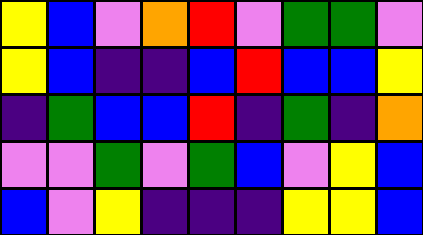[["yellow", "blue", "violet", "orange", "red", "violet", "green", "green", "violet"], ["yellow", "blue", "indigo", "indigo", "blue", "red", "blue", "blue", "yellow"], ["indigo", "green", "blue", "blue", "red", "indigo", "green", "indigo", "orange"], ["violet", "violet", "green", "violet", "green", "blue", "violet", "yellow", "blue"], ["blue", "violet", "yellow", "indigo", "indigo", "indigo", "yellow", "yellow", "blue"]]